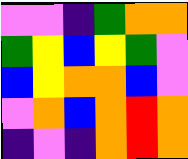[["violet", "violet", "indigo", "green", "orange", "orange"], ["green", "yellow", "blue", "yellow", "green", "violet"], ["blue", "yellow", "orange", "orange", "blue", "violet"], ["violet", "orange", "blue", "orange", "red", "orange"], ["indigo", "violet", "indigo", "orange", "red", "orange"]]